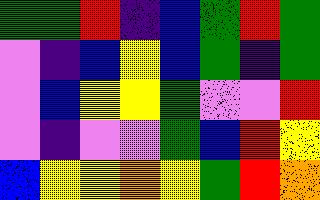[["green", "green", "red", "indigo", "blue", "green", "red", "green"], ["violet", "indigo", "blue", "yellow", "blue", "green", "indigo", "green"], ["violet", "blue", "yellow", "yellow", "green", "violet", "violet", "red"], ["violet", "indigo", "violet", "violet", "green", "blue", "red", "yellow"], ["blue", "yellow", "yellow", "orange", "yellow", "green", "red", "orange"]]